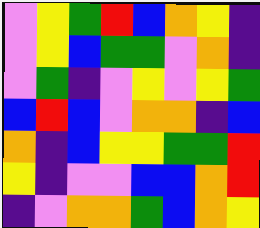[["violet", "yellow", "green", "red", "blue", "orange", "yellow", "indigo"], ["violet", "yellow", "blue", "green", "green", "violet", "orange", "indigo"], ["violet", "green", "indigo", "violet", "yellow", "violet", "yellow", "green"], ["blue", "red", "blue", "violet", "orange", "orange", "indigo", "blue"], ["orange", "indigo", "blue", "yellow", "yellow", "green", "green", "red"], ["yellow", "indigo", "violet", "violet", "blue", "blue", "orange", "red"], ["indigo", "violet", "orange", "orange", "green", "blue", "orange", "yellow"]]